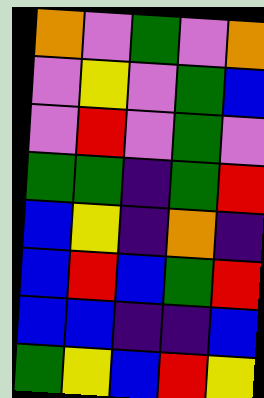[["orange", "violet", "green", "violet", "orange"], ["violet", "yellow", "violet", "green", "blue"], ["violet", "red", "violet", "green", "violet"], ["green", "green", "indigo", "green", "red"], ["blue", "yellow", "indigo", "orange", "indigo"], ["blue", "red", "blue", "green", "red"], ["blue", "blue", "indigo", "indigo", "blue"], ["green", "yellow", "blue", "red", "yellow"]]